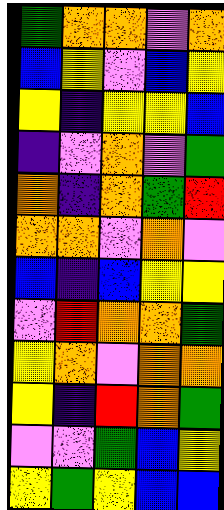[["green", "orange", "orange", "violet", "orange"], ["blue", "yellow", "violet", "blue", "yellow"], ["yellow", "indigo", "yellow", "yellow", "blue"], ["indigo", "violet", "orange", "violet", "green"], ["orange", "indigo", "orange", "green", "red"], ["orange", "orange", "violet", "orange", "violet"], ["blue", "indigo", "blue", "yellow", "yellow"], ["violet", "red", "orange", "orange", "green"], ["yellow", "orange", "violet", "orange", "orange"], ["yellow", "indigo", "red", "orange", "green"], ["violet", "violet", "green", "blue", "yellow"], ["yellow", "green", "yellow", "blue", "blue"]]